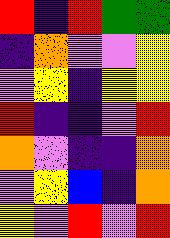[["red", "indigo", "red", "green", "green"], ["indigo", "orange", "violet", "violet", "yellow"], ["violet", "yellow", "indigo", "yellow", "yellow"], ["red", "indigo", "indigo", "violet", "red"], ["orange", "violet", "indigo", "indigo", "orange"], ["violet", "yellow", "blue", "indigo", "orange"], ["yellow", "violet", "red", "violet", "red"]]